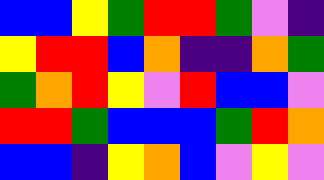[["blue", "blue", "yellow", "green", "red", "red", "green", "violet", "indigo"], ["yellow", "red", "red", "blue", "orange", "indigo", "indigo", "orange", "green"], ["green", "orange", "red", "yellow", "violet", "red", "blue", "blue", "violet"], ["red", "red", "green", "blue", "blue", "blue", "green", "red", "orange"], ["blue", "blue", "indigo", "yellow", "orange", "blue", "violet", "yellow", "violet"]]